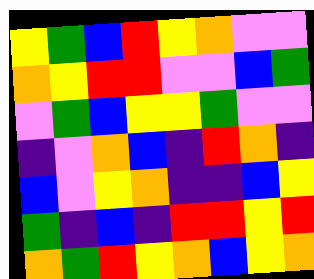[["yellow", "green", "blue", "red", "yellow", "orange", "violet", "violet"], ["orange", "yellow", "red", "red", "violet", "violet", "blue", "green"], ["violet", "green", "blue", "yellow", "yellow", "green", "violet", "violet"], ["indigo", "violet", "orange", "blue", "indigo", "red", "orange", "indigo"], ["blue", "violet", "yellow", "orange", "indigo", "indigo", "blue", "yellow"], ["green", "indigo", "blue", "indigo", "red", "red", "yellow", "red"], ["orange", "green", "red", "yellow", "orange", "blue", "yellow", "orange"]]